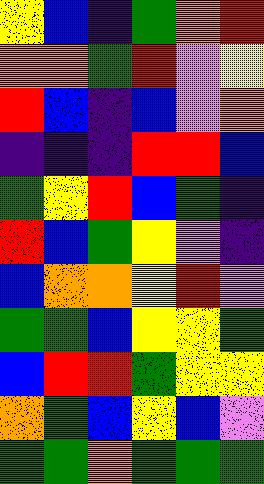[["yellow", "blue", "indigo", "green", "orange", "red"], ["orange", "orange", "green", "red", "violet", "yellow"], ["red", "blue", "indigo", "blue", "violet", "orange"], ["indigo", "indigo", "indigo", "red", "red", "blue"], ["green", "yellow", "red", "blue", "green", "indigo"], ["red", "blue", "green", "yellow", "violet", "indigo"], ["blue", "orange", "orange", "yellow", "red", "violet"], ["green", "green", "blue", "yellow", "yellow", "green"], ["blue", "red", "red", "green", "yellow", "yellow"], ["orange", "green", "blue", "yellow", "blue", "violet"], ["green", "green", "orange", "green", "green", "green"]]